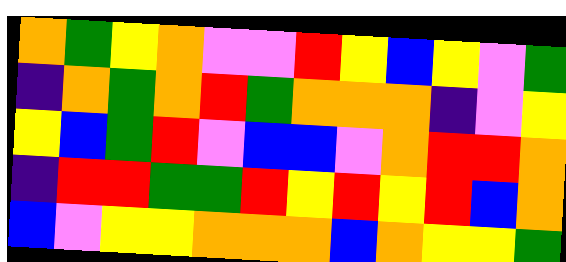[["orange", "green", "yellow", "orange", "violet", "violet", "red", "yellow", "blue", "yellow", "violet", "green"], ["indigo", "orange", "green", "orange", "red", "green", "orange", "orange", "orange", "indigo", "violet", "yellow"], ["yellow", "blue", "green", "red", "violet", "blue", "blue", "violet", "orange", "red", "red", "orange"], ["indigo", "red", "red", "green", "green", "red", "yellow", "red", "yellow", "red", "blue", "orange"], ["blue", "violet", "yellow", "yellow", "orange", "orange", "orange", "blue", "orange", "yellow", "yellow", "green"]]